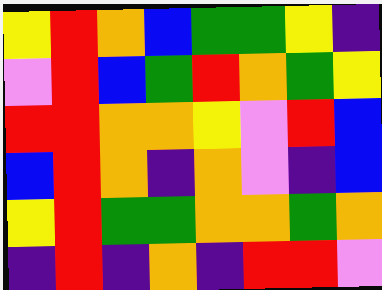[["yellow", "red", "orange", "blue", "green", "green", "yellow", "indigo"], ["violet", "red", "blue", "green", "red", "orange", "green", "yellow"], ["red", "red", "orange", "orange", "yellow", "violet", "red", "blue"], ["blue", "red", "orange", "indigo", "orange", "violet", "indigo", "blue"], ["yellow", "red", "green", "green", "orange", "orange", "green", "orange"], ["indigo", "red", "indigo", "orange", "indigo", "red", "red", "violet"]]